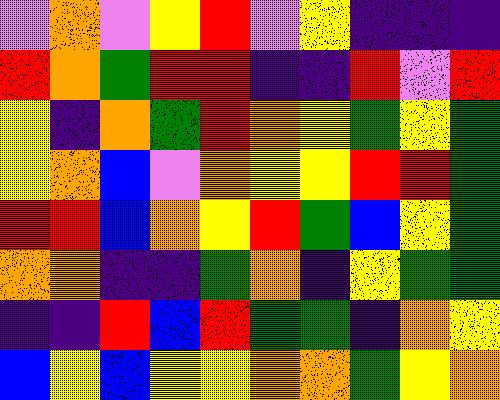[["violet", "orange", "violet", "yellow", "red", "violet", "yellow", "indigo", "indigo", "indigo"], ["red", "orange", "green", "red", "red", "indigo", "indigo", "red", "violet", "red"], ["yellow", "indigo", "orange", "green", "red", "orange", "yellow", "green", "yellow", "green"], ["yellow", "orange", "blue", "violet", "orange", "yellow", "yellow", "red", "red", "green"], ["red", "red", "blue", "orange", "yellow", "red", "green", "blue", "yellow", "green"], ["orange", "orange", "indigo", "indigo", "green", "orange", "indigo", "yellow", "green", "green"], ["indigo", "indigo", "red", "blue", "red", "green", "green", "indigo", "orange", "yellow"], ["blue", "yellow", "blue", "yellow", "yellow", "orange", "orange", "green", "yellow", "orange"]]